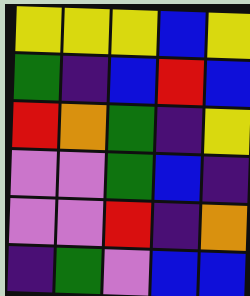[["yellow", "yellow", "yellow", "blue", "yellow"], ["green", "indigo", "blue", "red", "blue"], ["red", "orange", "green", "indigo", "yellow"], ["violet", "violet", "green", "blue", "indigo"], ["violet", "violet", "red", "indigo", "orange"], ["indigo", "green", "violet", "blue", "blue"]]